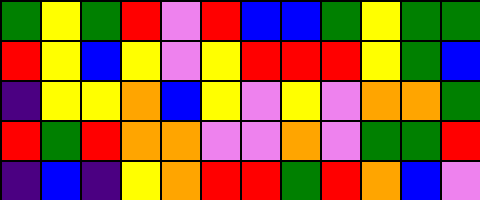[["green", "yellow", "green", "red", "violet", "red", "blue", "blue", "green", "yellow", "green", "green"], ["red", "yellow", "blue", "yellow", "violet", "yellow", "red", "red", "red", "yellow", "green", "blue"], ["indigo", "yellow", "yellow", "orange", "blue", "yellow", "violet", "yellow", "violet", "orange", "orange", "green"], ["red", "green", "red", "orange", "orange", "violet", "violet", "orange", "violet", "green", "green", "red"], ["indigo", "blue", "indigo", "yellow", "orange", "red", "red", "green", "red", "orange", "blue", "violet"]]